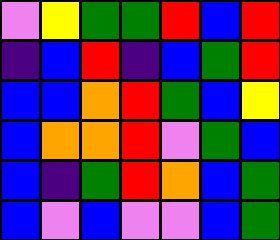[["violet", "yellow", "green", "green", "red", "blue", "red"], ["indigo", "blue", "red", "indigo", "blue", "green", "red"], ["blue", "blue", "orange", "red", "green", "blue", "yellow"], ["blue", "orange", "orange", "red", "violet", "green", "blue"], ["blue", "indigo", "green", "red", "orange", "blue", "green"], ["blue", "violet", "blue", "violet", "violet", "blue", "green"]]